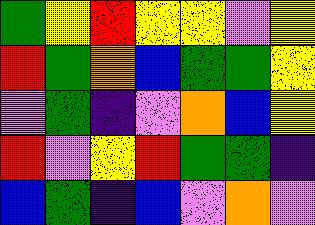[["green", "yellow", "red", "yellow", "yellow", "violet", "yellow"], ["red", "green", "orange", "blue", "green", "green", "yellow"], ["violet", "green", "indigo", "violet", "orange", "blue", "yellow"], ["red", "violet", "yellow", "red", "green", "green", "indigo"], ["blue", "green", "indigo", "blue", "violet", "orange", "violet"]]